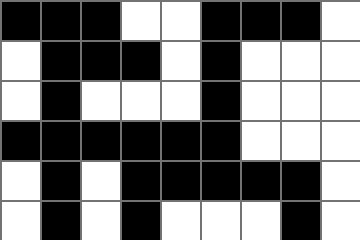[["black", "black", "black", "white", "white", "black", "black", "black", "white"], ["white", "black", "black", "black", "white", "black", "white", "white", "white"], ["white", "black", "white", "white", "white", "black", "white", "white", "white"], ["black", "black", "black", "black", "black", "black", "white", "white", "white"], ["white", "black", "white", "black", "black", "black", "black", "black", "white"], ["white", "black", "white", "black", "white", "white", "white", "black", "white"]]